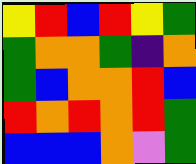[["yellow", "red", "blue", "red", "yellow", "green"], ["green", "orange", "orange", "green", "indigo", "orange"], ["green", "blue", "orange", "orange", "red", "blue"], ["red", "orange", "red", "orange", "red", "green"], ["blue", "blue", "blue", "orange", "violet", "green"]]